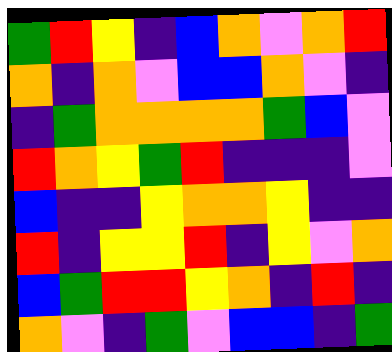[["green", "red", "yellow", "indigo", "blue", "orange", "violet", "orange", "red"], ["orange", "indigo", "orange", "violet", "blue", "blue", "orange", "violet", "indigo"], ["indigo", "green", "orange", "orange", "orange", "orange", "green", "blue", "violet"], ["red", "orange", "yellow", "green", "red", "indigo", "indigo", "indigo", "violet"], ["blue", "indigo", "indigo", "yellow", "orange", "orange", "yellow", "indigo", "indigo"], ["red", "indigo", "yellow", "yellow", "red", "indigo", "yellow", "violet", "orange"], ["blue", "green", "red", "red", "yellow", "orange", "indigo", "red", "indigo"], ["orange", "violet", "indigo", "green", "violet", "blue", "blue", "indigo", "green"]]